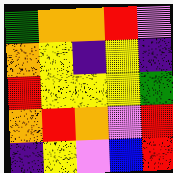[["green", "orange", "orange", "red", "violet"], ["orange", "yellow", "indigo", "yellow", "indigo"], ["red", "yellow", "yellow", "yellow", "green"], ["orange", "red", "orange", "violet", "red"], ["indigo", "yellow", "violet", "blue", "red"]]